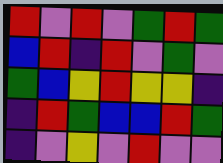[["red", "violet", "red", "violet", "green", "red", "green"], ["blue", "red", "indigo", "red", "violet", "green", "violet"], ["green", "blue", "yellow", "red", "yellow", "yellow", "indigo"], ["indigo", "red", "green", "blue", "blue", "red", "green"], ["indigo", "violet", "yellow", "violet", "red", "violet", "violet"]]